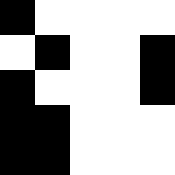[["black", "white", "white", "white", "white"], ["white", "black", "white", "white", "black"], ["black", "white", "white", "white", "black"], ["black", "black", "white", "white", "white"], ["black", "black", "white", "white", "white"]]